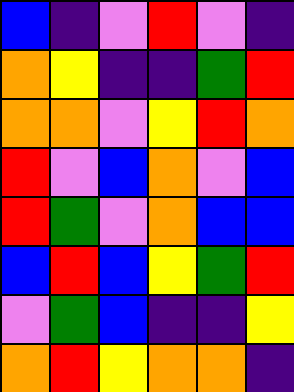[["blue", "indigo", "violet", "red", "violet", "indigo"], ["orange", "yellow", "indigo", "indigo", "green", "red"], ["orange", "orange", "violet", "yellow", "red", "orange"], ["red", "violet", "blue", "orange", "violet", "blue"], ["red", "green", "violet", "orange", "blue", "blue"], ["blue", "red", "blue", "yellow", "green", "red"], ["violet", "green", "blue", "indigo", "indigo", "yellow"], ["orange", "red", "yellow", "orange", "orange", "indigo"]]